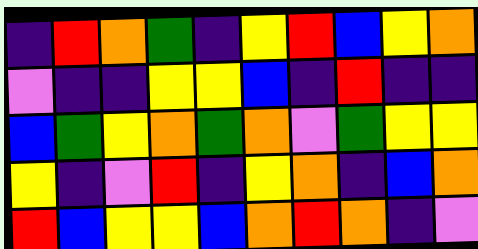[["indigo", "red", "orange", "green", "indigo", "yellow", "red", "blue", "yellow", "orange"], ["violet", "indigo", "indigo", "yellow", "yellow", "blue", "indigo", "red", "indigo", "indigo"], ["blue", "green", "yellow", "orange", "green", "orange", "violet", "green", "yellow", "yellow"], ["yellow", "indigo", "violet", "red", "indigo", "yellow", "orange", "indigo", "blue", "orange"], ["red", "blue", "yellow", "yellow", "blue", "orange", "red", "orange", "indigo", "violet"]]